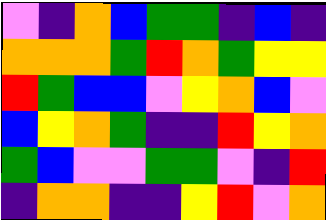[["violet", "indigo", "orange", "blue", "green", "green", "indigo", "blue", "indigo"], ["orange", "orange", "orange", "green", "red", "orange", "green", "yellow", "yellow"], ["red", "green", "blue", "blue", "violet", "yellow", "orange", "blue", "violet"], ["blue", "yellow", "orange", "green", "indigo", "indigo", "red", "yellow", "orange"], ["green", "blue", "violet", "violet", "green", "green", "violet", "indigo", "red"], ["indigo", "orange", "orange", "indigo", "indigo", "yellow", "red", "violet", "orange"]]